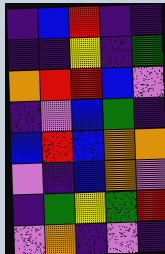[["indigo", "blue", "red", "indigo", "indigo"], ["indigo", "indigo", "yellow", "indigo", "green"], ["orange", "red", "red", "blue", "violet"], ["indigo", "violet", "blue", "green", "indigo"], ["blue", "red", "blue", "orange", "orange"], ["violet", "indigo", "blue", "orange", "violet"], ["indigo", "green", "yellow", "green", "red"], ["violet", "orange", "indigo", "violet", "indigo"]]